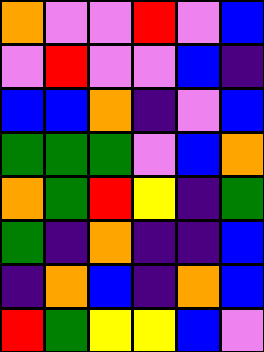[["orange", "violet", "violet", "red", "violet", "blue"], ["violet", "red", "violet", "violet", "blue", "indigo"], ["blue", "blue", "orange", "indigo", "violet", "blue"], ["green", "green", "green", "violet", "blue", "orange"], ["orange", "green", "red", "yellow", "indigo", "green"], ["green", "indigo", "orange", "indigo", "indigo", "blue"], ["indigo", "orange", "blue", "indigo", "orange", "blue"], ["red", "green", "yellow", "yellow", "blue", "violet"]]